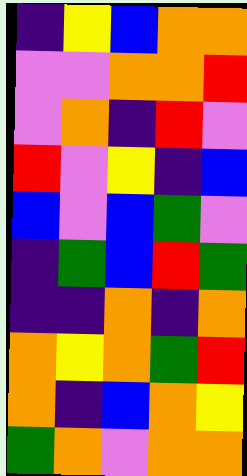[["indigo", "yellow", "blue", "orange", "orange"], ["violet", "violet", "orange", "orange", "red"], ["violet", "orange", "indigo", "red", "violet"], ["red", "violet", "yellow", "indigo", "blue"], ["blue", "violet", "blue", "green", "violet"], ["indigo", "green", "blue", "red", "green"], ["indigo", "indigo", "orange", "indigo", "orange"], ["orange", "yellow", "orange", "green", "red"], ["orange", "indigo", "blue", "orange", "yellow"], ["green", "orange", "violet", "orange", "orange"]]